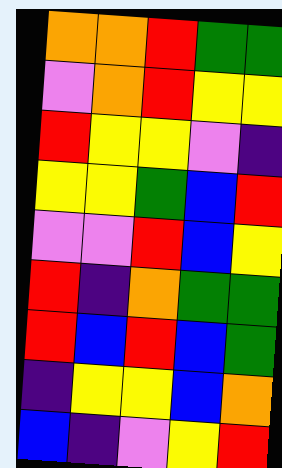[["orange", "orange", "red", "green", "green"], ["violet", "orange", "red", "yellow", "yellow"], ["red", "yellow", "yellow", "violet", "indigo"], ["yellow", "yellow", "green", "blue", "red"], ["violet", "violet", "red", "blue", "yellow"], ["red", "indigo", "orange", "green", "green"], ["red", "blue", "red", "blue", "green"], ["indigo", "yellow", "yellow", "blue", "orange"], ["blue", "indigo", "violet", "yellow", "red"]]